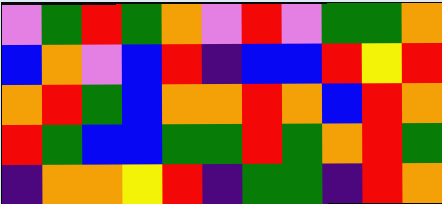[["violet", "green", "red", "green", "orange", "violet", "red", "violet", "green", "green", "orange"], ["blue", "orange", "violet", "blue", "red", "indigo", "blue", "blue", "red", "yellow", "red"], ["orange", "red", "green", "blue", "orange", "orange", "red", "orange", "blue", "red", "orange"], ["red", "green", "blue", "blue", "green", "green", "red", "green", "orange", "red", "green"], ["indigo", "orange", "orange", "yellow", "red", "indigo", "green", "green", "indigo", "red", "orange"]]